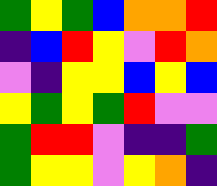[["green", "yellow", "green", "blue", "orange", "orange", "red"], ["indigo", "blue", "red", "yellow", "violet", "red", "orange"], ["violet", "indigo", "yellow", "yellow", "blue", "yellow", "blue"], ["yellow", "green", "yellow", "green", "red", "violet", "violet"], ["green", "red", "red", "violet", "indigo", "indigo", "green"], ["green", "yellow", "yellow", "violet", "yellow", "orange", "indigo"]]